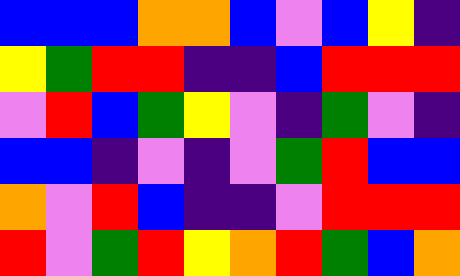[["blue", "blue", "blue", "orange", "orange", "blue", "violet", "blue", "yellow", "indigo"], ["yellow", "green", "red", "red", "indigo", "indigo", "blue", "red", "red", "red"], ["violet", "red", "blue", "green", "yellow", "violet", "indigo", "green", "violet", "indigo"], ["blue", "blue", "indigo", "violet", "indigo", "violet", "green", "red", "blue", "blue"], ["orange", "violet", "red", "blue", "indigo", "indigo", "violet", "red", "red", "red"], ["red", "violet", "green", "red", "yellow", "orange", "red", "green", "blue", "orange"]]